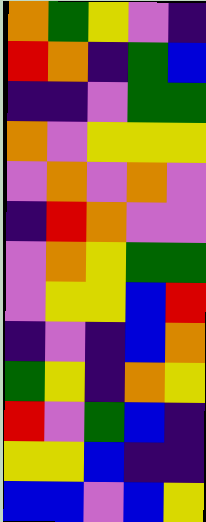[["orange", "green", "yellow", "violet", "indigo"], ["red", "orange", "indigo", "green", "blue"], ["indigo", "indigo", "violet", "green", "green"], ["orange", "violet", "yellow", "yellow", "yellow"], ["violet", "orange", "violet", "orange", "violet"], ["indigo", "red", "orange", "violet", "violet"], ["violet", "orange", "yellow", "green", "green"], ["violet", "yellow", "yellow", "blue", "red"], ["indigo", "violet", "indigo", "blue", "orange"], ["green", "yellow", "indigo", "orange", "yellow"], ["red", "violet", "green", "blue", "indigo"], ["yellow", "yellow", "blue", "indigo", "indigo"], ["blue", "blue", "violet", "blue", "yellow"]]